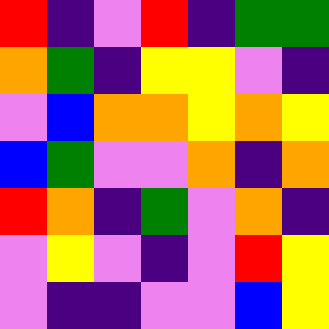[["red", "indigo", "violet", "red", "indigo", "green", "green"], ["orange", "green", "indigo", "yellow", "yellow", "violet", "indigo"], ["violet", "blue", "orange", "orange", "yellow", "orange", "yellow"], ["blue", "green", "violet", "violet", "orange", "indigo", "orange"], ["red", "orange", "indigo", "green", "violet", "orange", "indigo"], ["violet", "yellow", "violet", "indigo", "violet", "red", "yellow"], ["violet", "indigo", "indigo", "violet", "violet", "blue", "yellow"]]